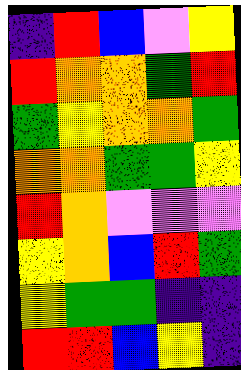[["indigo", "red", "blue", "violet", "yellow"], ["red", "orange", "orange", "green", "red"], ["green", "yellow", "orange", "orange", "green"], ["orange", "orange", "green", "green", "yellow"], ["red", "orange", "violet", "violet", "violet"], ["yellow", "orange", "blue", "red", "green"], ["yellow", "green", "green", "indigo", "indigo"], ["red", "red", "blue", "yellow", "indigo"]]